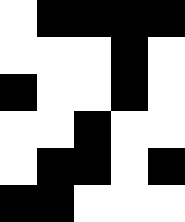[["white", "black", "black", "black", "black"], ["white", "white", "white", "black", "white"], ["black", "white", "white", "black", "white"], ["white", "white", "black", "white", "white"], ["white", "black", "black", "white", "black"], ["black", "black", "white", "white", "white"]]